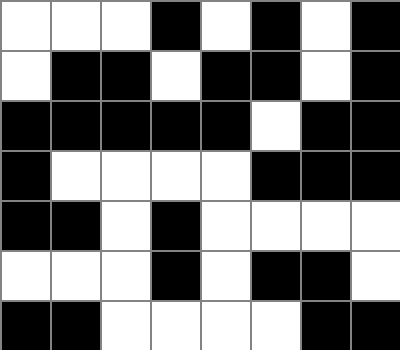[["white", "white", "white", "black", "white", "black", "white", "black"], ["white", "black", "black", "white", "black", "black", "white", "black"], ["black", "black", "black", "black", "black", "white", "black", "black"], ["black", "white", "white", "white", "white", "black", "black", "black"], ["black", "black", "white", "black", "white", "white", "white", "white"], ["white", "white", "white", "black", "white", "black", "black", "white"], ["black", "black", "white", "white", "white", "white", "black", "black"]]